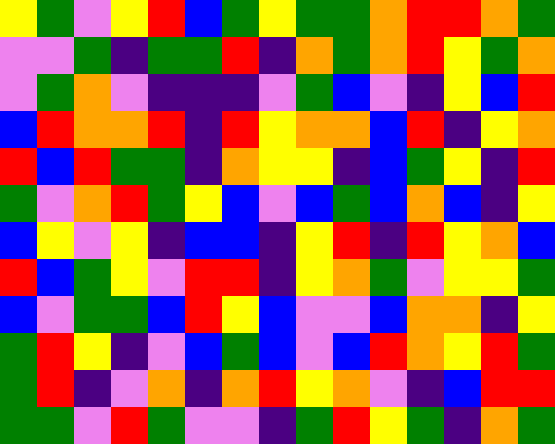[["yellow", "green", "violet", "yellow", "red", "blue", "green", "yellow", "green", "green", "orange", "red", "red", "orange", "green"], ["violet", "violet", "green", "indigo", "green", "green", "red", "indigo", "orange", "green", "orange", "red", "yellow", "green", "orange"], ["violet", "green", "orange", "violet", "indigo", "indigo", "indigo", "violet", "green", "blue", "violet", "indigo", "yellow", "blue", "red"], ["blue", "red", "orange", "orange", "red", "indigo", "red", "yellow", "orange", "orange", "blue", "red", "indigo", "yellow", "orange"], ["red", "blue", "red", "green", "green", "indigo", "orange", "yellow", "yellow", "indigo", "blue", "green", "yellow", "indigo", "red"], ["green", "violet", "orange", "red", "green", "yellow", "blue", "violet", "blue", "green", "blue", "orange", "blue", "indigo", "yellow"], ["blue", "yellow", "violet", "yellow", "indigo", "blue", "blue", "indigo", "yellow", "red", "indigo", "red", "yellow", "orange", "blue"], ["red", "blue", "green", "yellow", "violet", "red", "red", "indigo", "yellow", "orange", "green", "violet", "yellow", "yellow", "green"], ["blue", "violet", "green", "green", "blue", "red", "yellow", "blue", "violet", "violet", "blue", "orange", "orange", "indigo", "yellow"], ["green", "red", "yellow", "indigo", "violet", "blue", "green", "blue", "violet", "blue", "red", "orange", "yellow", "red", "green"], ["green", "red", "indigo", "violet", "orange", "indigo", "orange", "red", "yellow", "orange", "violet", "indigo", "blue", "red", "red"], ["green", "green", "violet", "red", "green", "violet", "violet", "indigo", "green", "red", "yellow", "green", "indigo", "orange", "green"]]